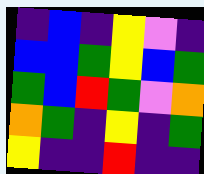[["indigo", "blue", "indigo", "yellow", "violet", "indigo"], ["blue", "blue", "green", "yellow", "blue", "green"], ["green", "blue", "red", "green", "violet", "orange"], ["orange", "green", "indigo", "yellow", "indigo", "green"], ["yellow", "indigo", "indigo", "red", "indigo", "indigo"]]